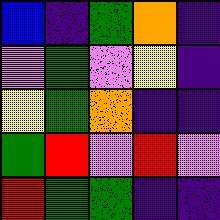[["blue", "indigo", "green", "orange", "indigo"], ["violet", "green", "violet", "yellow", "indigo"], ["yellow", "green", "orange", "indigo", "indigo"], ["green", "red", "violet", "red", "violet"], ["red", "green", "green", "indigo", "indigo"]]